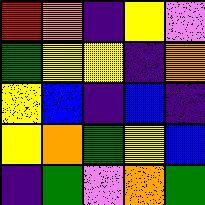[["red", "orange", "indigo", "yellow", "violet"], ["green", "yellow", "yellow", "indigo", "orange"], ["yellow", "blue", "indigo", "blue", "indigo"], ["yellow", "orange", "green", "yellow", "blue"], ["indigo", "green", "violet", "orange", "green"]]